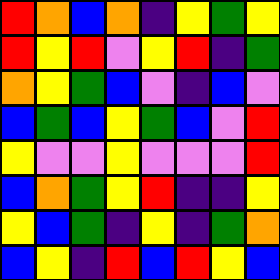[["red", "orange", "blue", "orange", "indigo", "yellow", "green", "yellow"], ["red", "yellow", "red", "violet", "yellow", "red", "indigo", "green"], ["orange", "yellow", "green", "blue", "violet", "indigo", "blue", "violet"], ["blue", "green", "blue", "yellow", "green", "blue", "violet", "red"], ["yellow", "violet", "violet", "yellow", "violet", "violet", "violet", "red"], ["blue", "orange", "green", "yellow", "red", "indigo", "indigo", "yellow"], ["yellow", "blue", "green", "indigo", "yellow", "indigo", "green", "orange"], ["blue", "yellow", "indigo", "red", "blue", "red", "yellow", "blue"]]